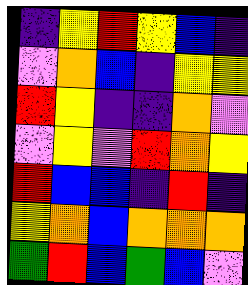[["indigo", "yellow", "red", "yellow", "blue", "indigo"], ["violet", "orange", "blue", "indigo", "yellow", "yellow"], ["red", "yellow", "indigo", "indigo", "orange", "violet"], ["violet", "yellow", "violet", "red", "orange", "yellow"], ["red", "blue", "blue", "indigo", "red", "indigo"], ["yellow", "orange", "blue", "orange", "orange", "orange"], ["green", "red", "blue", "green", "blue", "violet"]]